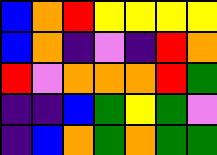[["blue", "orange", "red", "yellow", "yellow", "yellow", "yellow"], ["blue", "orange", "indigo", "violet", "indigo", "red", "orange"], ["red", "violet", "orange", "orange", "orange", "red", "green"], ["indigo", "indigo", "blue", "green", "yellow", "green", "violet"], ["indigo", "blue", "orange", "green", "orange", "green", "green"]]